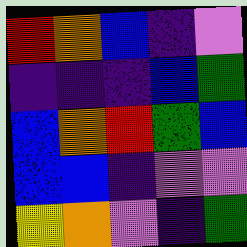[["red", "orange", "blue", "indigo", "violet"], ["indigo", "indigo", "indigo", "blue", "green"], ["blue", "orange", "red", "green", "blue"], ["blue", "blue", "indigo", "violet", "violet"], ["yellow", "orange", "violet", "indigo", "green"]]